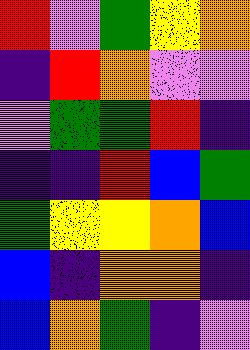[["red", "violet", "green", "yellow", "orange"], ["indigo", "red", "orange", "violet", "violet"], ["violet", "green", "green", "red", "indigo"], ["indigo", "indigo", "red", "blue", "green"], ["green", "yellow", "yellow", "orange", "blue"], ["blue", "indigo", "orange", "orange", "indigo"], ["blue", "orange", "green", "indigo", "violet"]]